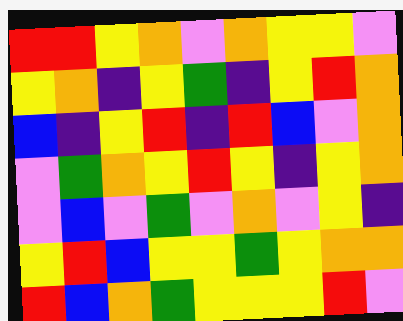[["red", "red", "yellow", "orange", "violet", "orange", "yellow", "yellow", "violet"], ["yellow", "orange", "indigo", "yellow", "green", "indigo", "yellow", "red", "orange"], ["blue", "indigo", "yellow", "red", "indigo", "red", "blue", "violet", "orange"], ["violet", "green", "orange", "yellow", "red", "yellow", "indigo", "yellow", "orange"], ["violet", "blue", "violet", "green", "violet", "orange", "violet", "yellow", "indigo"], ["yellow", "red", "blue", "yellow", "yellow", "green", "yellow", "orange", "orange"], ["red", "blue", "orange", "green", "yellow", "yellow", "yellow", "red", "violet"]]